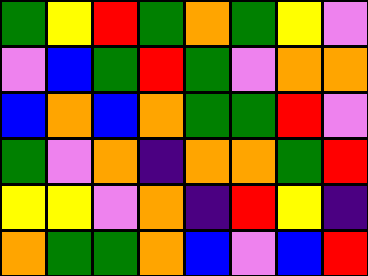[["green", "yellow", "red", "green", "orange", "green", "yellow", "violet"], ["violet", "blue", "green", "red", "green", "violet", "orange", "orange"], ["blue", "orange", "blue", "orange", "green", "green", "red", "violet"], ["green", "violet", "orange", "indigo", "orange", "orange", "green", "red"], ["yellow", "yellow", "violet", "orange", "indigo", "red", "yellow", "indigo"], ["orange", "green", "green", "orange", "blue", "violet", "blue", "red"]]